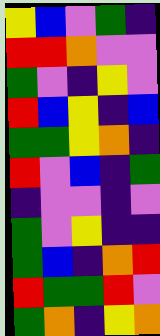[["yellow", "blue", "violet", "green", "indigo"], ["red", "red", "orange", "violet", "violet"], ["green", "violet", "indigo", "yellow", "violet"], ["red", "blue", "yellow", "indigo", "blue"], ["green", "green", "yellow", "orange", "indigo"], ["red", "violet", "blue", "indigo", "green"], ["indigo", "violet", "violet", "indigo", "violet"], ["green", "violet", "yellow", "indigo", "indigo"], ["green", "blue", "indigo", "orange", "red"], ["red", "green", "green", "red", "violet"], ["green", "orange", "indigo", "yellow", "orange"]]